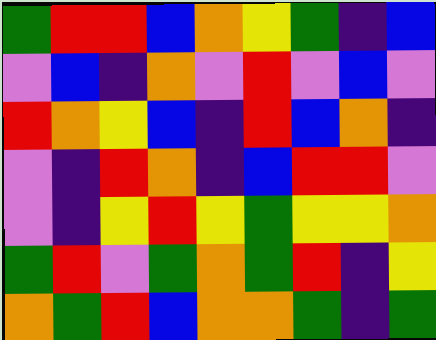[["green", "red", "red", "blue", "orange", "yellow", "green", "indigo", "blue"], ["violet", "blue", "indigo", "orange", "violet", "red", "violet", "blue", "violet"], ["red", "orange", "yellow", "blue", "indigo", "red", "blue", "orange", "indigo"], ["violet", "indigo", "red", "orange", "indigo", "blue", "red", "red", "violet"], ["violet", "indigo", "yellow", "red", "yellow", "green", "yellow", "yellow", "orange"], ["green", "red", "violet", "green", "orange", "green", "red", "indigo", "yellow"], ["orange", "green", "red", "blue", "orange", "orange", "green", "indigo", "green"]]